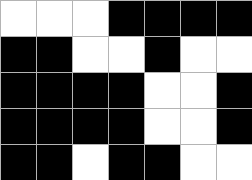[["white", "white", "white", "black", "black", "black", "black"], ["black", "black", "white", "white", "black", "white", "white"], ["black", "black", "black", "black", "white", "white", "black"], ["black", "black", "black", "black", "white", "white", "black"], ["black", "black", "white", "black", "black", "white", "white"]]